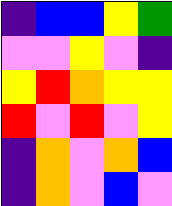[["indigo", "blue", "blue", "yellow", "green"], ["violet", "violet", "yellow", "violet", "indigo"], ["yellow", "red", "orange", "yellow", "yellow"], ["red", "violet", "red", "violet", "yellow"], ["indigo", "orange", "violet", "orange", "blue"], ["indigo", "orange", "violet", "blue", "violet"]]